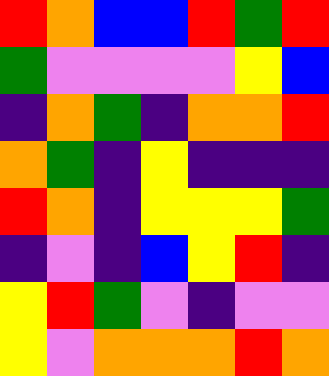[["red", "orange", "blue", "blue", "red", "green", "red"], ["green", "violet", "violet", "violet", "violet", "yellow", "blue"], ["indigo", "orange", "green", "indigo", "orange", "orange", "red"], ["orange", "green", "indigo", "yellow", "indigo", "indigo", "indigo"], ["red", "orange", "indigo", "yellow", "yellow", "yellow", "green"], ["indigo", "violet", "indigo", "blue", "yellow", "red", "indigo"], ["yellow", "red", "green", "violet", "indigo", "violet", "violet"], ["yellow", "violet", "orange", "orange", "orange", "red", "orange"]]